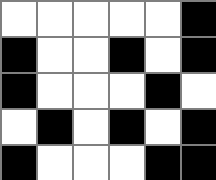[["white", "white", "white", "white", "white", "black"], ["black", "white", "white", "black", "white", "black"], ["black", "white", "white", "white", "black", "white"], ["white", "black", "white", "black", "white", "black"], ["black", "white", "white", "white", "black", "black"]]